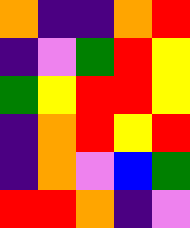[["orange", "indigo", "indigo", "orange", "red"], ["indigo", "violet", "green", "red", "yellow"], ["green", "yellow", "red", "red", "yellow"], ["indigo", "orange", "red", "yellow", "red"], ["indigo", "orange", "violet", "blue", "green"], ["red", "red", "orange", "indigo", "violet"]]